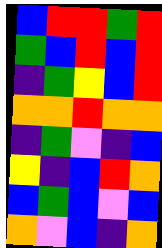[["blue", "red", "red", "green", "red"], ["green", "blue", "red", "blue", "red"], ["indigo", "green", "yellow", "blue", "red"], ["orange", "orange", "red", "orange", "orange"], ["indigo", "green", "violet", "indigo", "blue"], ["yellow", "indigo", "blue", "red", "orange"], ["blue", "green", "blue", "violet", "blue"], ["orange", "violet", "blue", "indigo", "orange"]]